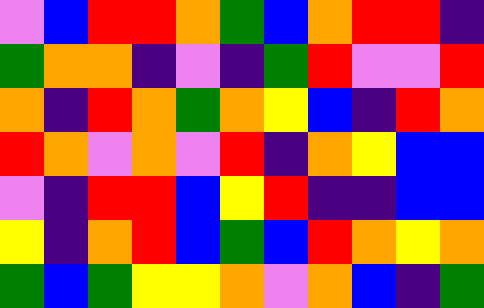[["violet", "blue", "red", "red", "orange", "green", "blue", "orange", "red", "red", "indigo"], ["green", "orange", "orange", "indigo", "violet", "indigo", "green", "red", "violet", "violet", "red"], ["orange", "indigo", "red", "orange", "green", "orange", "yellow", "blue", "indigo", "red", "orange"], ["red", "orange", "violet", "orange", "violet", "red", "indigo", "orange", "yellow", "blue", "blue"], ["violet", "indigo", "red", "red", "blue", "yellow", "red", "indigo", "indigo", "blue", "blue"], ["yellow", "indigo", "orange", "red", "blue", "green", "blue", "red", "orange", "yellow", "orange"], ["green", "blue", "green", "yellow", "yellow", "orange", "violet", "orange", "blue", "indigo", "green"]]